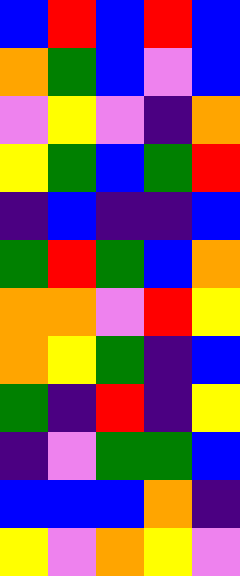[["blue", "red", "blue", "red", "blue"], ["orange", "green", "blue", "violet", "blue"], ["violet", "yellow", "violet", "indigo", "orange"], ["yellow", "green", "blue", "green", "red"], ["indigo", "blue", "indigo", "indigo", "blue"], ["green", "red", "green", "blue", "orange"], ["orange", "orange", "violet", "red", "yellow"], ["orange", "yellow", "green", "indigo", "blue"], ["green", "indigo", "red", "indigo", "yellow"], ["indigo", "violet", "green", "green", "blue"], ["blue", "blue", "blue", "orange", "indigo"], ["yellow", "violet", "orange", "yellow", "violet"]]